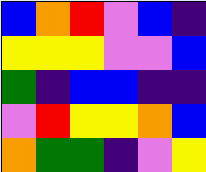[["blue", "orange", "red", "violet", "blue", "indigo"], ["yellow", "yellow", "yellow", "violet", "violet", "blue"], ["green", "indigo", "blue", "blue", "indigo", "indigo"], ["violet", "red", "yellow", "yellow", "orange", "blue"], ["orange", "green", "green", "indigo", "violet", "yellow"]]